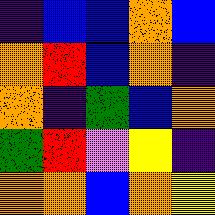[["indigo", "blue", "blue", "orange", "blue"], ["orange", "red", "blue", "orange", "indigo"], ["orange", "indigo", "green", "blue", "orange"], ["green", "red", "violet", "yellow", "indigo"], ["orange", "orange", "blue", "orange", "yellow"]]